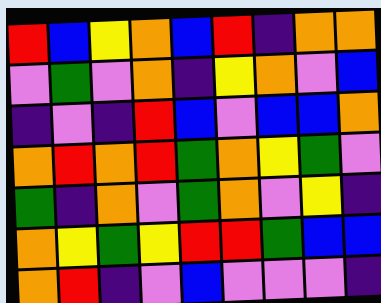[["red", "blue", "yellow", "orange", "blue", "red", "indigo", "orange", "orange"], ["violet", "green", "violet", "orange", "indigo", "yellow", "orange", "violet", "blue"], ["indigo", "violet", "indigo", "red", "blue", "violet", "blue", "blue", "orange"], ["orange", "red", "orange", "red", "green", "orange", "yellow", "green", "violet"], ["green", "indigo", "orange", "violet", "green", "orange", "violet", "yellow", "indigo"], ["orange", "yellow", "green", "yellow", "red", "red", "green", "blue", "blue"], ["orange", "red", "indigo", "violet", "blue", "violet", "violet", "violet", "indigo"]]